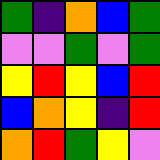[["green", "indigo", "orange", "blue", "green"], ["violet", "violet", "green", "violet", "green"], ["yellow", "red", "yellow", "blue", "red"], ["blue", "orange", "yellow", "indigo", "red"], ["orange", "red", "green", "yellow", "violet"]]